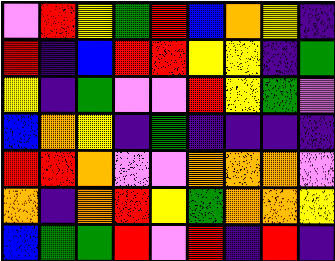[["violet", "red", "yellow", "green", "red", "blue", "orange", "yellow", "indigo"], ["red", "indigo", "blue", "red", "red", "yellow", "yellow", "indigo", "green"], ["yellow", "indigo", "green", "violet", "violet", "red", "yellow", "green", "violet"], ["blue", "orange", "yellow", "indigo", "green", "indigo", "indigo", "indigo", "indigo"], ["red", "red", "orange", "violet", "violet", "orange", "orange", "orange", "violet"], ["orange", "indigo", "orange", "red", "yellow", "green", "orange", "orange", "yellow"], ["blue", "green", "green", "red", "violet", "red", "indigo", "red", "indigo"]]